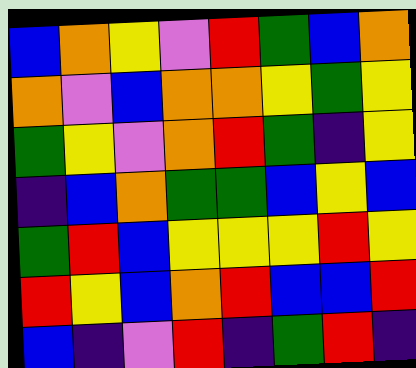[["blue", "orange", "yellow", "violet", "red", "green", "blue", "orange"], ["orange", "violet", "blue", "orange", "orange", "yellow", "green", "yellow"], ["green", "yellow", "violet", "orange", "red", "green", "indigo", "yellow"], ["indigo", "blue", "orange", "green", "green", "blue", "yellow", "blue"], ["green", "red", "blue", "yellow", "yellow", "yellow", "red", "yellow"], ["red", "yellow", "blue", "orange", "red", "blue", "blue", "red"], ["blue", "indigo", "violet", "red", "indigo", "green", "red", "indigo"]]